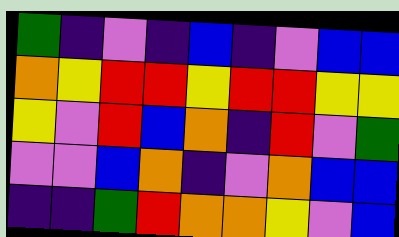[["green", "indigo", "violet", "indigo", "blue", "indigo", "violet", "blue", "blue"], ["orange", "yellow", "red", "red", "yellow", "red", "red", "yellow", "yellow"], ["yellow", "violet", "red", "blue", "orange", "indigo", "red", "violet", "green"], ["violet", "violet", "blue", "orange", "indigo", "violet", "orange", "blue", "blue"], ["indigo", "indigo", "green", "red", "orange", "orange", "yellow", "violet", "blue"]]